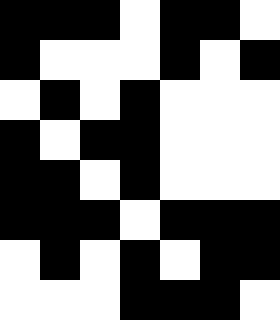[["black", "black", "black", "white", "black", "black", "white"], ["black", "white", "white", "white", "black", "white", "black"], ["white", "black", "white", "black", "white", "white", "white"], ["black", "white", "black", "black", "white", "white", "white"], ["black", "black", "white", "black", "white", "white", "white"], ["black", "black", "black", "white", "black", "black", "black"], ["white", "black", "white", "black", "white", "black", "black"], ["white", "white", "white", "black", "black", "black", "white"]]